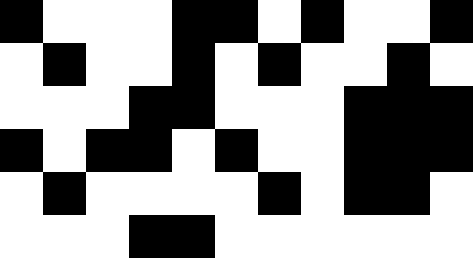[["black", "white", "white", "white", "black", "black", "white", "black", "white", "white", "black"], ["white", "black", "white", "white", "black", "white", "black", "white", "white", "black", "white"], ["white", "white", "white", "black", "black", "white", "white", "white", "black", "black", "black"], ["black", "white", "black", "black", "white", "black", "white", "white", "black", "black", "black"], ["white", "black", "white", "white", "white", "white", "black", "white", "black", "black", "white"], ["white", "white", "white", "black", "black", "white", "white", "white", "white", "white", "white"]]